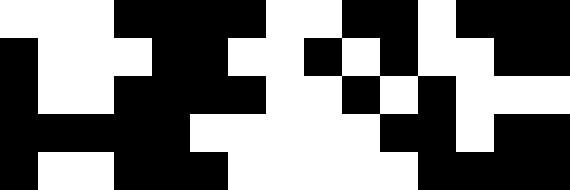[["white", "white", "white", "black", "black", "black", "black", "white", "white", "black", "black", "white", "black", "black", "black"], ["black", "white", "white", "white", "black", "black", "white", "white", "black", "white", "black", "white", "white", "black", "black"], ["black", "white", "white", "black", "black", "black", "black", "white", "white", "black", "white", "black", "white", "white", "white"], ["black", "black", "black", "black", "black", "white", "white", "white", "white", "white", "black", "black", "white", "black", "black"], ["black", "white", "white", "black", "black", "black", "white", "white", "white", "white", "white", "black", "black", "black", "black"]]